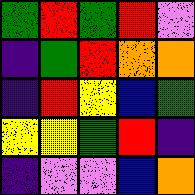[["green", "red", "green", "red", "violet"], ["indigo", "green", "red", "orange", "orange"], ["indigo", "red", "yellow", "blue", "green"], ["yellow", "yellow", "green", "red", "indigo"], ["indigo", "violet", "violet", "blue", "orange"]]